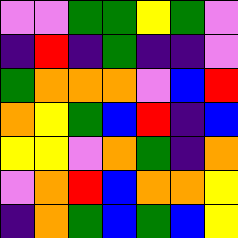[["violet", "violet", "green", "green", "yellow", "green", "violet"], ["indigo", "red", "indigo", "green", "indigo", "indigo", "violet"], ["green", "orange", "orange", "orange", "violet", "blue", "red"], ["orange", "yellow", "green", "blue", "red", "indigo", "blue"], ["yellow", "yellow", "violet", "orange", "green", "indigo", "orange"], ["violet", "orange", "red", "blue", "orange", "orange", "yellow"], ["indigo", "orange", "green", "blue", "green", "blue", "yellow"]]